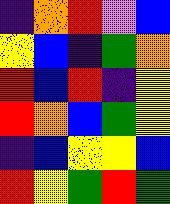[["indigo", "orange", "red", "violet", "blue"], ["yellow", "blue", "indigo", "green", "orange"], ["red", "blue", "red", "indigo", "yellow"], ["red", "orange", "blue", "green", "yellow"], ["indigo", "blue", "yellow", "yellow", "blue"], ["red", "yellow", "green", "red", "green"]]